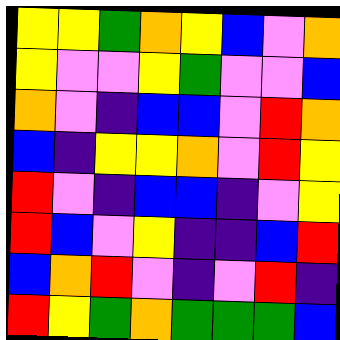[["yellow", "yellow", "green", "orange", "yellow", "blue", "violet", "orange"], ["yellow", "violet", "violet", "yellow", "green", "violet", "violet", "blue"], ["orange", "violet", "indigo", "blue", "blue", "violet", "red", "orange"], ["blue", "indigo", "yellow", "yellow", "orange", "violet", "red", "yellow"], ["red", "violet", "indigo", "blue", "blue", "indigo", "violet", "yellow"], ["red", "blue", "violet", "yellow", "indigo", "indigo", "blue", "red"], ["blue", "orange", "red", "violet", "indigo", "violet", "red", "indigo"], ["red", "yellow", "green", "orange", "green", "green", "green", "blue"]]